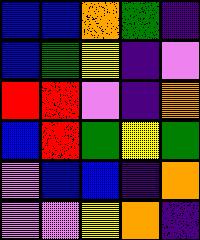[["blue", "blue", "orange", "green", "indigo"], ["blue", "green", "yellow", "indigo", "violet"], ["red", "red", "violet", "indigo", "orange"], ["blue", "red", "green", "yellow", "green"], ["violet", "blue", "blue", "indigo", "orange"], ["violet", "violet", "yellow", "orange", "indigo"]]